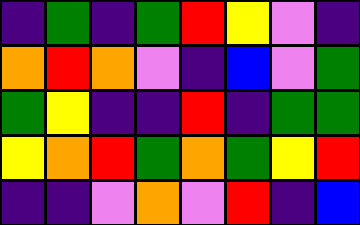[["indigo", "green", "indigo", "green", "red", "yellow", "violet", "indigo"], ["orange", "red", "orange", "violet", "indigo", "blue", "violet", "green"], ["green", "yellow", "indigo", "indigo", "red", "indigo", "green", "green"], ["yellow", "orange", "red", "green", "orange", "green", "yellow", "red"], ["indigo", "indigo", "violet", "orange", "violet", "red", "indigo", "blue"]]